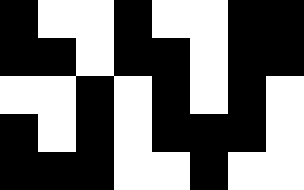[["black", "white", "white", "black", "white", "white", "black", "black"], ["black", "black", "white", "black", "black", "white", "black", "black"], ["white", "white", "black", "white", "black", "white", "black", "white"], ["black", "white", "black", "white", "black", "black", "black", "white"], ["black", "black", "black", "white", "white", "black", "white", "white"]]